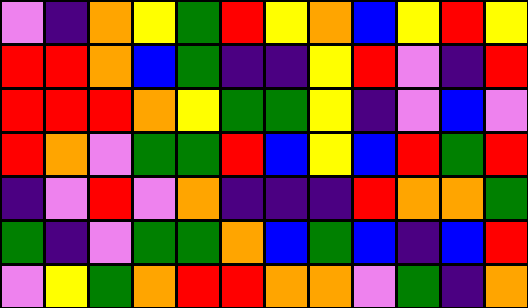[["violet", "indigo", "orange", "yellow", "green", "red", "yellow", "orange", "blue", "yellow", "red", "yellow"], ["red", "red", "orange", "blue", "green", "indigo", "indigo", "yellow", "red", "violet", "indigo", "red"], ["red", "red", "red", "orange", "yellow", "green", "green", "yellow", "indigo", "violet", "blue", "violet"], ["red", "orange", "violet", "green", "green", "red", "blue", "yellow", "blue", "red", "green", "red"], ["indigo", "violet", "red", "violet", "orange", "indigo", "indigo", "indigo", "red", "orange", "orange", "green"], ["green", "indigo", "violet", "green", "green", "orange", "blue", "green", "blue", "indigo", "blue", "red"], ["violet", "yellow", "green", "orange", "red", "red", "orange", "orange", "violet", "green", "indigo", "orange"]]